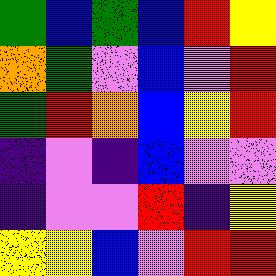[["green", "blue", "green", "blue", "red", "yellow"], ["orange", "green", "violet", "blue", "violet", "red"], ["green", "red", "orange", "blue", "yellow", "red"], ["indigo", "violet", "indigo", "blue", "violet", "violet"], ["indigo", "violet", "violet", "red", "indigo", "yellow"], ["yellow", "yellow", "blue", "violet", "red", "red"]]